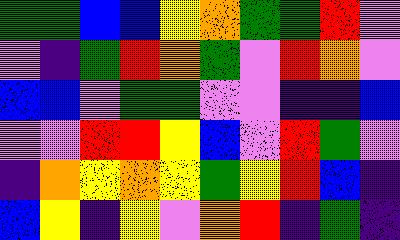[["green", "green", "blue", "blue", "yellow", "orange", "green", "green", "red", "violet"], ["violet", "indigo", "green", "red", "orange", "green", "violet", "red", "orange", "violet"], ["blue", "blue", "violet", "green", "green", "violet", "violet", "indigo", "indigo", "blue"], ["violet", "violet", "red", "red", "yellow", "blue", "violet", "red", "green", "violet"], ["indigo", "orange", "yellow", "orange", "yellow", "green", "yellow", "red", "blue", "indigo"], ["blue", "yellow", "indigo", "yellow", "violet", "orange", "red", "indigo", "green", "indigo"]]